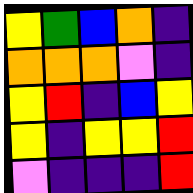[["yellow", "green", "blue", "orange", "indigo"], ["orange", "orange", "orange", "violet", "indigo"], ["yellow", "red", "indigo", "blue", "yellow"], ["yellow", "indigo", "yellow", "yellow", "red"], ["violet", "indigo", "indigo", "indigo", "red"]]